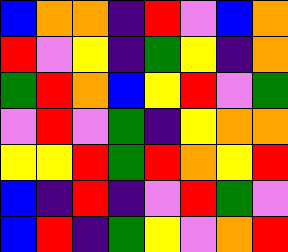[["blue", "orange", "orange", "indigo", "red", "violet", "blue", "orange"], ["red", "violet", "yellow", "indigo", "green", "yellow", "indigo", "orange"], ["green", "red", "orange", "blue", "yellow", "red", "violet", "green"], ["violet", "red", "violet", "green", "indigo", "yellow", "orange", "orange"], ["yellow", "yellow", "red", "green", "red", "orange", "yellow", "red"], ["blue", "indigo", "red", "indigo", "violet", "red", "green", "violet"], ["blue", "red", "indigo", "green", "yellow", "violet", "orange", "red"]]